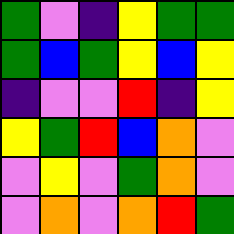[["green", "violet", "indigo", "yellow", "green", "green"], ["green", "blue", "green", "yellow", "blue", "yellow"], ["indigo", "violet", "violet", "red", "indigo", "yellow"], ["yellow", "green", "red", "blue", "orange", "violet"], ["violet", "yellow", "violet", "green", "orange", "violet"], ["violet", "orange", "violet", "orange", "red", "green"]]